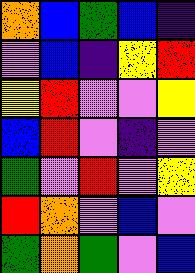[["orange", "blue", "green", "blue", "indigo"], ["violet", "blue", "indigo", "yellow", "red"], ["yellow", "red", "violet", "violet", "yellow"], ["blue", "red", "violet", "indigo", "violet"], ["green", "violet", "red", "violet", "yellow"], ["red", "orange", "violet", "blue", "violet"], ["green", "orange", "green", "violet", "blue"]]